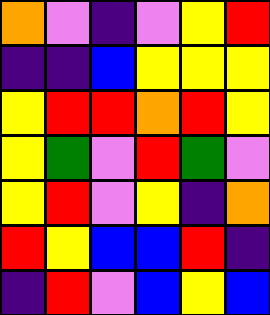[["orange", "violet", "indigo", "violet", "yellow", "red"], ["indigo", "indigo", "blue", "yellow", "yellow", "yellow"], ["yellow", "red", "red", "orange", "red", "yellow"], ["yellow", "green", "violet", "red", "green", "violet"], ["yellow", "red", "violet", "yellow", "indigo", "orange"], ["red", "yellow", "blue", "blue", "red", "indigo"], ["indigo", "red", "violet", "blue", "yellow", "blue"]]